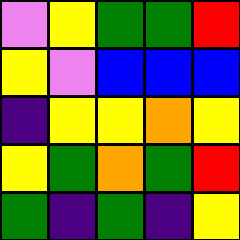[["violet", "yellow", "green", "green", "red"], ["yellow", "violet", "blue", "blue", "blue"], ["indigo", "yellow", "yellow", "orange", "yellow"], ["yellow", "green", "orange", "green", "red"], ["green", "indigo", "green", "indigo", "yellow"]]